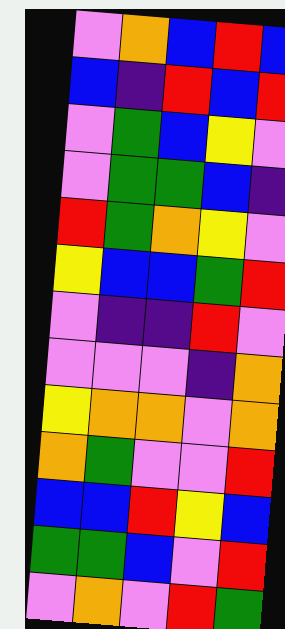[["violet", "orange", "blue", "red", "blue"], ["blue", "indigo", "red", "blue", "red"], ["violet", "green", "blue", "yellow", "violet"], ["violet", "green", "green", "blue", "indigo"], ["red", "green", "orange", "yellow", "violet"], ["yellow", "blue", "blue", "green", "red"], ["violet", "indigo", "indigo", "red", "violet"], ["violet", "violet", "violet", "indigo", "orange"], ["yellow", "orange", "orange", "violet", "orange"], ["orange", "green", "violet", "violet", "red"], ["blue", "blue", "red", "yellow", "blue"], ["green", "green", "blue", "violet", "red"], ["violet", "orange", "violet", "red", "green"]]